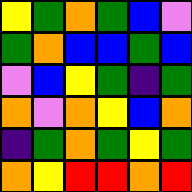[["yellow", "green", "orange", "green", "blue", "violet"], ["green", "orange", "blue", "blue", "green", "blue"], ["violet", "blue", "yellow", "green", "indigo", "green"], ["orange", "violet", "orange", "yellow", "blue", "orange"], ["indigo", "green", "orange", "green", "yellow", "green"], ["orange", "yellow", "red", "red", "orange", "red"]]